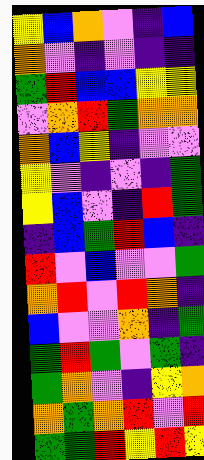[["yellow", "blue", "orange", "violet", "indigo", "blue"], ["orange", "violet", "indigo", "violet", "indigo", "indigo"], ["green", "red", "blue", "blue", "yellow", "yellow"], ["violet", "orange", "red", "green", "orange", "orange"], ["orange", "blue", "yellow", "indigo", "violet", "violet"], ["yellow", "violet", "indigo", "violet", "indigo", "green"], ["yellow", "blue", "violet", "indigo", "red", "green"], ["indigo", "blue", "green", "red", "blue", "indigo"], ["red", "violet", "blue", "violet", "violet", "green"], ["orange", "red", "violet", "red", "orange", "indigo"], ["blue", "violet", "violet", "orange", "indigo", "green"], ["green", "red", "green", "violet", "green", "indigo"], ["green", "orange", "violet", "indigo", "yellow", "orange"], ["orange", "green", "orange", "red", "violet", "red"], ["green", "green", "red", "yellow", "red", "yellow"]]